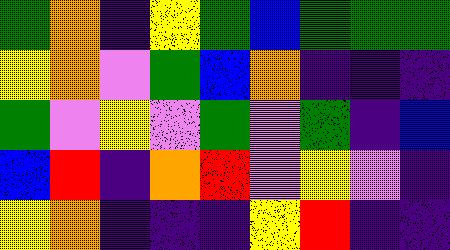[["green", "orange", "indigo", "yellow", "green", "blue", "green", "green", "green"], ["yellow", "orange", "violet", "green", "blue", "orange", "indigo", "indigo", "indigo"], ["green", "violet", "yellow", "violet", "green", "violet", "green", "indigo", "blue"], ["blue", "red", "indigo", "orange", "red", "violet", "yellow", "violet", "indigo"], ["yellow", "orange", "indigo", "indigo", "indigo", "yellow", "red", "indigo", "indigo"]]